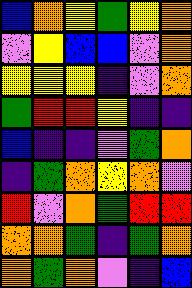[["blue", "orange", "yellow", "green", "yellow", "orange"], ["violet", "yellow", "blue", "blue", "violet", "orange"], ["yellow", "yellow", "yellow", "indigo", "violet", "orange"], ["green", "red", "red", "yellow", "indigo", "indigo"], ["blue", "indigo", "indigo", "violet", "green", "orange"], ["indigo", "green", "orange", "yellow", "orange", "violet"], ["red", "violet", "orange", "green", "red", "red"], ["orange", "orange", "green", "indigo", "green", "orange"], ["orange", "green", "orange", "violet", "indigo", "blue"]]